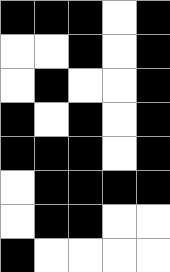[["black", "black", "black", "white", "black"], ["white", "white", "black", "white", "black"], ["white", "black", "white", "white", "black"], ["black", "white", "black", "white", "black"], ["black", "black", "black", "white", "black"], ["white", "black", "black", "black", "black"], ["white", "black", "black", "white", "white"], ["black", "white", "white", "white", "white"]]